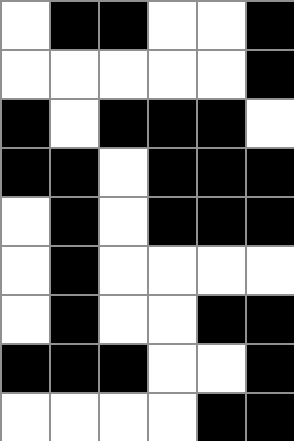[["white", "black", "black", "white", "white", "black"], ["white", "white", "white", "white", "white", "black"], ["black", "white", "black", "black", "black", "white"], ["black", "black", "white", "black", "black", "black"], ["white", "black", "white", "black", "black", "black"], ["white", "black", "white", "white", "white", "white"], ["white", "black", "white", "white", "black", "black"], ["black", "black", "black", "white", "white", "black"], ["white", "white", "white", "white", "black", "black"]]